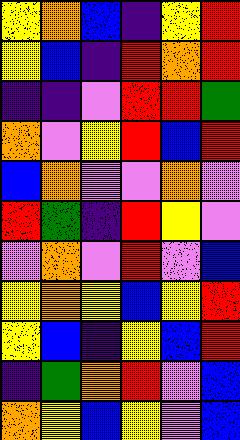[["yellow", "orange", "blue", "indigo", "yellow", "red"], ["yellow", "blue", "indigo", "red", "orange", "red"], ["indigo", "indigo", "violet", "red", "red", "green"], ["orange", "violet", "yellow", "red", "blue", "red"], ["blue", "orange", "violet", "violet", "orange", "violet"], ["red", "green", "indigo", "red", "yellow", "violet"], ["violet", "orange", "violet", "red", "violet", "blue"], ["yellow", "orange", "yellow", "blue", "yellow", "red"], ["yellow", "blue", "indigo", "yellow", "blue", "red"], ["indigo", "green", "orange", "red", "violet", "blue"], ["orange", "yellow", "blue", "yellow", "violet", "blue"]]